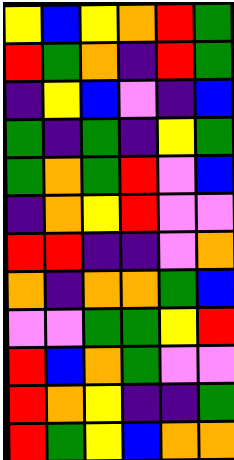[["yellow", "blue", "yellow", "orange", "red", "green"], ["red", "green", "orange", "indigo", "red", "green"], ["indigo", "yellow", "blue", "violet", "indigo", "blue"], ["green", "indigo", "green", "indigo", "yellow", "green"], ["green", "orange", "green", "red", "violet", "blue"], ["indigo", "orange", "yellow", "red", "violet", "violet"], ["red", "red", "indigo", "indigo", "violet", "orange"], ["orange", "indigo", "orange", "orange", "green", "blue"], ["violet", "violet", "green", "green", "yellow", "red"], ["red", "blue", "orange", "green", "violet", "violet"], ["red", "orange", "yellow", "indigo", "indigo", "green"], ["red", "green", "yellow", "blue", "orange", "orange"]]